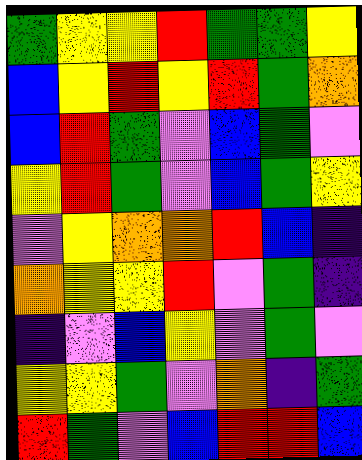[["green", "yellow", "yellow", "red", "green", "green", "yellow"], ["blue", "yellow", "red", "yellow", "red", "green", "orange"], ["blue", "red", "green", "violet", "blue", "green", "violet"], ["yellow", "red", "green", "violet", "blue", "green", "yellow"], ["violet", "yellow", "orange", "orange", "red", "blue", "indigo"], ["orange", "yellow", "yellow", "red", "violet", "green", "indigo"], ["indigo", "violet", "blue", "yellow", "violet", "green", "violet"], ["yellow", "yellow", "green", "violet", "orange", "indigo", "green"], ["red", "green", "violet", "blue", "red", "red", "blue"]]